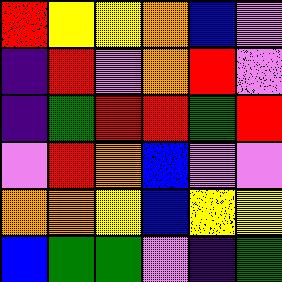[["red", "yellow", "yellow", "orange", "blue", "violet"], ["indigo", "red", "violet", "orange", "red", "violet"], ["indigo", "green", "red", "red", "green", "red"], ["violet", "red", "orange", "blue", "violet", "violet"], ["orange", "orange", "yellow", "blue", "yellow", "yellow"], ["blue", "green", "green", "violet", "indigo", "green"]]